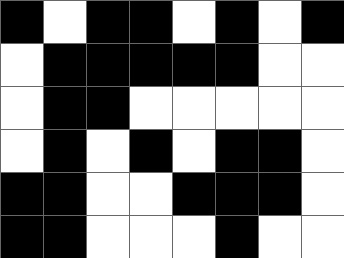[["black", "white", "black", "black", "white", "black", "white", "black"], ["white", "black", "black", "black", "black", "black", "white", "white"], ["white", "black", "black", "white", "white", "white", "white", "white"], ["white", "black", "white", "black", "white", "black", "black", "white"], ["black", "black", "white", "white", "black", "black", "black", "white"], ["black", "black", "white", "white", "white", "black", "white", "white"]]